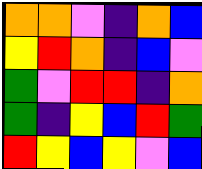[["orange", "orange", "violet", "indigo", "orange", "blue"], ["yellow", "red", "orange", "indigo", "blue", "violet"], ["green", "violet", "red", "red", "indigo", "orange"], ["green", "indigo", "yellow", "blue", "red", "green"], ["red", "yellow", "blue", "yellow", "violet", "blue"]]